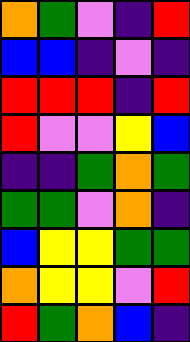[["orange", "green", "violet", "indigo", "red"], ["blue", "blue", "indigo", "violet", "indigo"], ["red", "red", "red", "indigo", "red"], ["red", "violet", "violet", "yellow", "blue"], ["indigo", "indigo", "green", "orange", "green"], ["green", "green", "violet", "orange", "indigo"], ["blue", "yellow", "yellow", "green", "green"], ["orange", "yellow", "yellow", "violet", "red"], ["red", "green", "orange", "blue", "indigo"]]